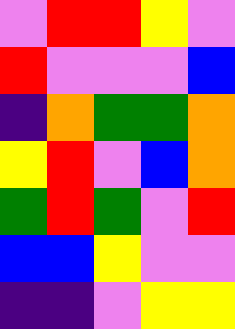[["violet", "red", "red", "yellow", "violet"], ["red", "violet", "violet", "violet", "blue"], ["indigo", "orange", "green", "green", "orange"], ["yellow", "red", "violet", "blue", "orange"], ["green", "red", "green", "violet", "red"], ["blue", "blue", "yellow", "violet", "violet"], ["indigo", "indigo", "violet", "yellow", "yellow"]]